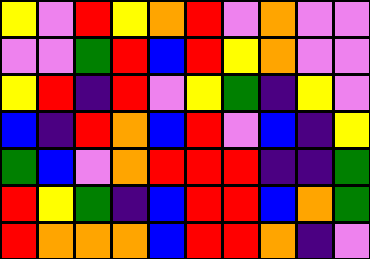[["yellow", "violet", "red", "yellow", "orange", "red", "violet", "orange", "violet", "violet"], ["violet", "violet", "green", "red", "blue", "red", "yellow", "orange", "violet", "violet"], ["yellow", "red", "indigo", "red", "violet", "yellow", "green", "indigo", "yellow", "violet"], ["blue", "indigo", "red", "orange", "blue", "red", "violet", "blue", "indigo", "yellow"], ["green", "blue", "violet", "orange", "red", "red", "red", "indigo", "indigo", "green"], ["red", "yellow", "green", "indigo", "blue", "red", "red", "blue", "orange", "green"], ["red", "orange", "orange", "orange", "blue", "red", "red", "orange", "indigo", "violet"]]